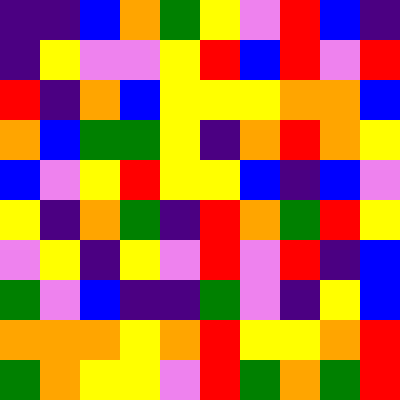[["indigo", "indigo", "blue", "orange", "green", "yellow", "violet", "red", "blue", "indigo"], ["indigo", "yellow", "violet", "violet", "yellow", "red", "blue", "red", "violet", "red"], ["red", "indigo", "orange", "blue", "yellow", "yellow", "yellow", "orange", "orange", "blue"], ["orange", "blue", "green", "green", "yellow", "indigo", "orange", "red", "orange", "yellow"], ["blue", "violet", "yellow", "red", "yellow", "yellow", "blue", "indigo", "blue", "violet"], ["yellow", "indigo", "orange", "green", "indigo", "red", "orange", "green", "red", "yellow"], ["violet", "yellow", "indigo", "yellow", "violet", "red", "violet", "red", "indigo", "blue"], ["green", "violet", "blue", "indigo", "indigo", "green", "violet", "indigo", "yellow", "blue"], ["orange", "orange", "orange", "yellow", "orange", "red", "yellow", "yellow", "orange", "red"], ["green", "orange", "yellow", "yellow", "violet", "red", "green", "orange", "green", "red"]]